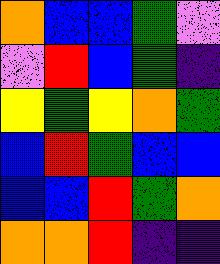[["orange", "blue", "blue", "green", "violet"], ["violet", "red", "blue", "green", "indigo"], ["yellow", "green", "yellow", "orange", "green"], ["blue", "red", "green", "blue", "blue"], ["blue", "blue", "red", "green", "orange"], ["orange", "orange", "red", "indigo", "indigo"]]